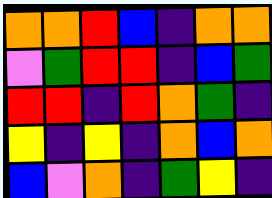[["orange", "orange", "red", "blue", "indigo", "orange", "orange"], ["violet", "green", "red", "red", "indigo", "blue", "green"], ["red", "red", "indigo", "red", "orange", "green", "indigo"], ["yellow", "indigo", "yellow", "indigo", "orange", "blue", "orange"], ["blue", "violet", "orange", "indigo", "green", "yellow", "indigo"]]